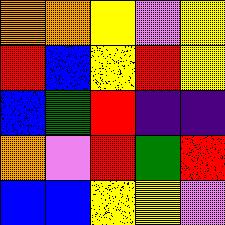[["orange", "orange", "yellow", "violet", "yellow"], ["red", "blue", "yellow", "red", "yellow"], ["blue", "green", "red", "indigo", "indigo"], ["orange", "violet", "red", "green", "red"], ["blue", "blue", "yellow", "yellow", "violet"]]